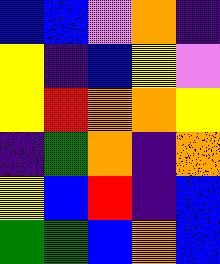[["blue", "blue", "violet", "orange", "indigo"], ["yellow", "indigo", "blue", "yellow", "violet"], ["yellow", "red", "orange", "orange", "yellow"], ["indigo", "green", "orange", "indigo", "orange"], ["yellow", "blue", "red", "indigo", "blue"], ["green", "green", "blue", "orange", "blue"]]